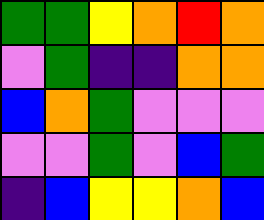[["green", "green", "yellow", "orange", "red", "orange"], ["violet", "green", "indigo", "indigo", "orange", "orange"], ["blue", "orange", "green", "violet", "violet", "violet"], ["violet", "violet", "green", "violet", "blue", "green"], ["indigo", "blue", "yellow", "yellow", "orange", "blue"]]